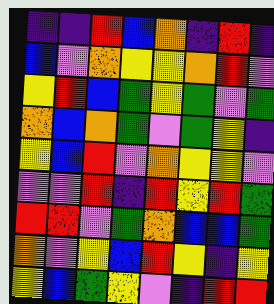[["indigo", "indigo", "red", "blue", "orange", "indigo", "red", "indigo"], ["blue", "violet", "orange", "yellow", "yellow", "orange", "red", "violet"], ["yellow", "red", "blue", "green", "yellow", "green", "violet", "green"], ["orange", "blue", "orange", "green", "violet", "green", "yellow", "indigo"], ["yellow", "blue", "red", "violet", "orange", "yellow", "yellow", "violet"], ["violet", "violet", "red", "indigo", "red", "yellow", "red", "green"], ["red", "red", "violet", "green", "orange", "blue", "blue", "green"], ["orange", "violet", "yellow", "blue", "red", "yellow", "indigo", "yellow"], ["yellow", "blue", "green", "yellow", "violet", "indigo", "red", "red"]]